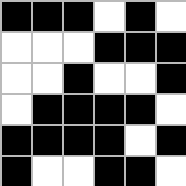[["black", "black", "black", "white", "black", "white"], ["white", "white", "white", "black", "black", "black"], ["white", "white", "black", "white", "white", "black"], ["white", "black", "black", "black", "black", "white"], ["black", "black", "black", "black", "white", "black"], ["black", "white", "white", "black", "black", "white"]]